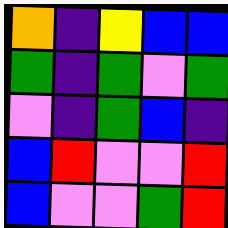[["orange", "indigo", "yellow", "blue", "blue"], ["green", "indigo", "green", "violet", "green"], ["violet", "indigo", "green", "blue", "indigo"], ["blue", "red", "violet", "violet", "red"], ["blue", "violet", "violet", "green", "red"]]